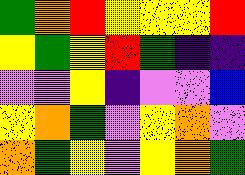[["green", "orange", "red", "yellow", "yellow", "yellow", "red"], ["yellow", "green", "yellow", "red", "green", "indigo", "indigo"], ["violet", "violet", "yellow", "indigo", "violet", "violet", "blue"], ["yellow", "orange", "green", "violet", "yellow", "orange", "violet"], ["orange", "green", "yellow", "violet", "yellow", "orange", "green"]]